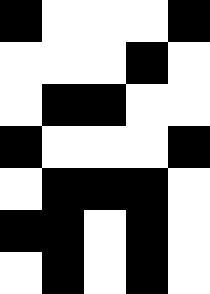[["black", "white", "white", "white", "black"], ["white", "white", "white", "black", "white"], ["white", "black", "black", "white", "white"], ["black", "white", "white", "white", "black"], ["white", "black", "black", "black", "white"], ["black", "black", "white", "black", "white"], ["white", "black", "white", "black", "white"]]